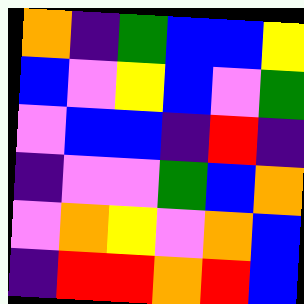[["orange", "indigo", "green", "blue", "blue", "yellow"], ["blue", "violet", "yellow", "blue", "violet", "green"], ["violet", "blue", "blue", "indigo", "red", "indigo"], ["indigo", "violet", "violet", "green", "blue", "orange"], ["violet", "orange", "yellow", "violet", "orange", "blue"], ["indigo", "red", "red", "orange", "red", "blue"]]